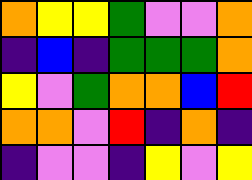[["orange", "yellow", "yellow", "green", "violet", "violet", "orange"], ["indigo", "blue", "indigo", "green", "green", "green", "orange"], ["yellow", "violet", "green", "orange", "orange", "blue", "red"], ["orange", "orange", "violet", "red", "indigo", "orange", "indigo"], ["indigo", "violet", "violet", "indigo", "yellow", "violet", "yellow"]]